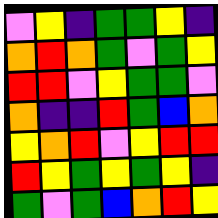[["violet", "yellow", "indigo", "green", "green", "yellow", "indigo"], ["orange", "red", "orange", "green", "violet", "green", "yellow"], ["red", "red", "violet", "yellow", "green", "green", "violet"], ["orange", "indigo", "indigo", "red", "green", "blue", "orange"], ["yellow", "orange", "red", "violet", "yellow", "red", "red"], ["red", "yellow", "green", "yellow", "green", "yellow", "indigo"], ["green", "violet", "green", "blue", "orange", "red", "yellow"]]